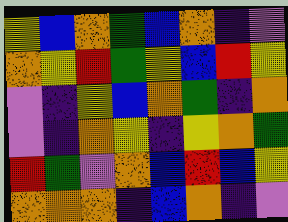[["yellow", "blue", "orange", "green", "blue", "orange", "indigo", "violet"], ["orange", "yellow", "red", "green", "yellow", "blue", "red", "yellow"], ["violet", "indigo", "yellow", "blue", "orange", "green", "indigo", "orange"], ["violet", "indigo", "orange", "yellow", "indigo", "yellow", "orange", "green"], ["red", "green", "violet", "orange", "blue", "red", "blue", "yellow"], ["orange", "orange", "orange", "indigo", "blue", "orange", "indigo", "violet"]]